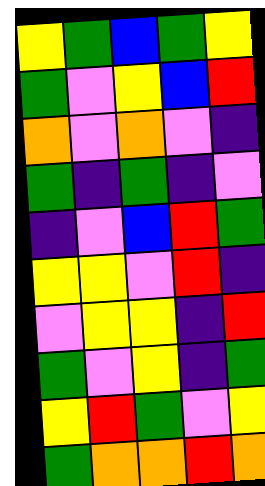[["yellow", "green", "blue", "green", "yellow"], ["green", "violet", "yellow", "blue", "red"], ["orange", "violet", "orange", "violet", "indigo"], ["green", "indigo", "green", "indigo", "violet"], ["indigo", "violet", "blue", "red", "green"], ["yellow", "yellow", "violet", "red", "indigo"], ["violet", "yellow", "yellow", "indigo", "red"], ["green", "violet", "yellow", "indigo", "green"], ["yellow", "red", "green", "violet", "yellow"], ["green", "orange", "orange", "red", "orange"]]